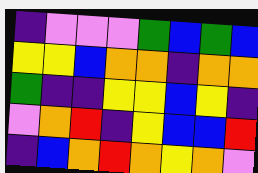[["indigo", "violet", "violet", "violet", "green", "blue", "green", "blue"], ["yellow", "yellow", "blue", "orange", "orange", "indigo", "orange", "orange"], ["green", "indigo", "indigo", "yellow", "yellow", "blue", "yellow", "indigo"], ["violet", "orange", "red", "indigo", "yellow", "blue", "blue", "red"], ["indigo", "blue", "orange", "red", "orange", "yellow", "orange", "violet"]]